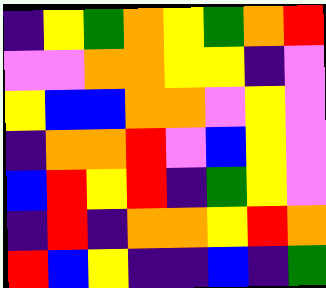[["indigo", "yellow", "green", "orange", "yellow", "green", "orange", "red"], ["violet", "violet", "orange", "orange", "yellow", "yellow", "indigo", "violet"], ["yellow", "blue", "blue", "orange", "orange", "violet", "yellow", "violet"], ["indigo", "orange", "orange", "red", "violet", "blue", "yellow", "violet"], ["blue", "red", "yellow", "red", "indigo", "green", "yellow", "violet"], ["indigo", "red", "indigo", "orange", "orange", "yellow", "red", "orange"], ["red", "blue", "yellow", "indigo", "indigo", "blue", "indigo", "green"]]